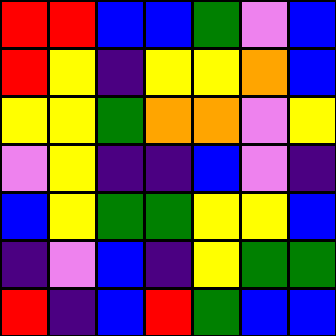[["red", "red", "blue", "blue", "green", "violet", "blue"], ["red", "yellow", "indigo", "yellow", "yellow", "orange", "blue"], ["yellow", "yellow", "green", "orange", "orange", "violet", "yellow"], ["violet", "yellow", "indigo", "indigo", "blue", "violet", "indigo"], ["blue", "yellow", "green", "green", "yellow", "yellow", "blue"], ["indigo", "violet", "blue", "indigo", "yellow", "green", "green"], ["red", "indigo", "blue", "red", "green", "blue", "blue"]]